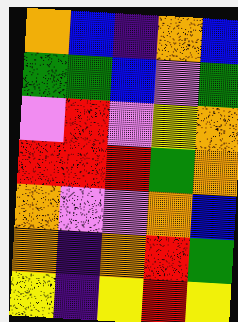[["orange", "blue", "indigo", "orange", "blue"], ["green", "green", "blue", "violet", "green"], ["violet", "red", "violet", "yellow", "orange"], ["red", "red", "red", "green", "orange"], ["orange", "violet", "violet", "orange", "blue"], ["orange", "indigo", "orange", "red", "green"], ["yellow", "indigo", "yellow", "red", "yellow"]]